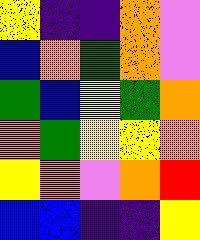[["yellow", "indigo", "indigo", "orange", "violet"], ["blue", "orange", "green", "orange", "violet"], ["green", "blue", "yellow", "green", "orange"], ["orange", "green", "yellow", "yellow", "orange"], ["yellow", "orange", "violet", "orange", "red"], ["blue", "blue", "indigo", "indigo", "yellow"]]